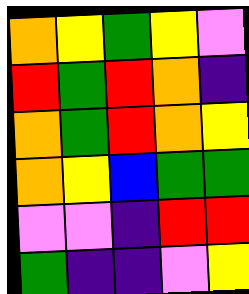[["orange", "yellow", "green", "yellow", "violet"], ["red", "green", "red", "orange", "indigo"], ["orange", "green", "red", "orange", "yellow"], ["orange", "yellow", "blue", "green", "green"], ["violet", "violet", "indigo", "red", "red"], ["green", "indigo", "indigo", "violet", "yellow"]]